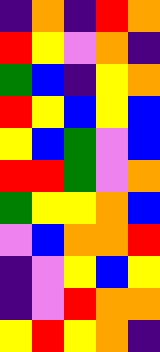[["indigo", "orange", "indigo", "red", "orange"], ["red", "yellow", "violet", "orange", "indigo"], ["green", "blue", "indigo", "yellow", "orange"], ["red", "yellow", "blue", "yellow", "blue"], ["yellow", "blue", "green", "violet", "blue"], ["red", "red", "green", "violet", "orange"], ["green", "yellow", "yellow", "orange", "blue"], ["violet", "blue", "orange", "orange", "red"], ["indigo", "violet", "yellow", "blue", "yellow"], ["indigo", "violet", "red", "orange", "orange"], ["yellow", "red", "yellow", "orange", "indigo"]]